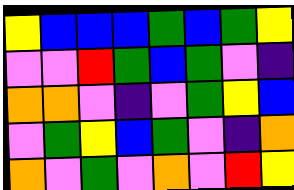[["yellow", "blue", "blue", "blue", "green", "blue", "green", "yellow"], ["violet", "violet", "red", "green", "blue", "green", "violet", "indigo"], ["orange", "orange", "violet", "indigo", "violet", "green", "yellow", "blue"], ["violet", "green", "yellow", "blue", "green", "violet", "indigo", "orange"], ["orange", "violet", "green", "violet", "orange", "violet", "red", "yellow"]]